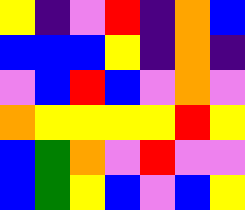[["yellow", "indigo", "violet", "red", "indigo", "orange", "blue"], ["blue", "blue", "blue", "yellow", "indigo", "orange", "indigo"], ["violet", "blue", "red", "blue", "violet", "orange", "violet"], ["orange", "yellow", "yellow", "yellow", "yellow", "red", "yellow"], ["blue", "green", "orange", "violet", "red", "violet", "violet"], ["blue", "green", "yellow", "blue", "violet", "blue", "yellow"]]